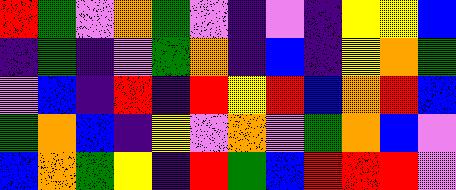[["red", "green", "violet", "orange", "green", "violet", "indigo", "violet", "indigo", "yellow", "yellow", "blue"], ["indigo", "green", "indigo", "violet", "green", "orange", "indigo", "blue", "indigo", "yellow", "orange", "green"], ["violet", "blue", "indigo", "red", "indigo", "red", "yellow", "red", "blue", "orange", "red", "blue"], ["green", "orange", "blue", "indigo", "yellow", "violet", "orange", "violet", "green", "orange", "blue", "violet"], ["blue", "orange", "green", "yellow", "indigo", "red", "green", "blue", "red", "red", "red", "violet"]]